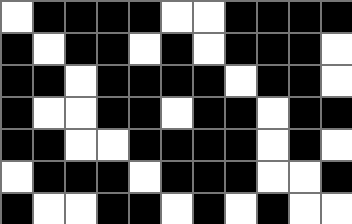[["white", "black", "black", "black", "black", "white", "white", "black", "black", "black", "black"], ["black", "white", "black", "black", "white", "black", "white", "black", "black", "black", "white"], ["black", "black", "white", "black", "black", "black", "black", "white", "black", "black", "white"], ["black", "white", "white", "black", "black", "white", "black", "black", "white", "black", "black"], ["black", "black", "white", "white", "black", "black", "black", "black", "white", "black", "white"], ["white", "black", "black", "black", "white", "black", "black", "black", "white", "white", "black"], ["black", "white", "white", "black", "black", "white", "black", "white", "black", "white", "white"]]